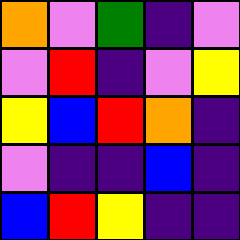[["orange", "violet", "green", "indigo", "violet"], ["violet", "red", "indigo", "violet", "yellow"], ["yellow", "blue", "red", "orange", "indigo"], ["violet", "indigo", "indigo", "blue", "indigo"], ["blue", "red", "yellow", "indigo", "indigo"]]